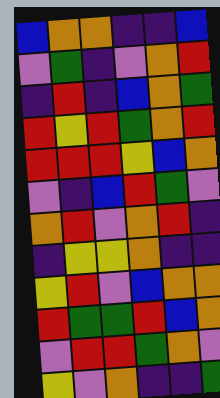[["blue", "orange", "orange", "indigo", "indigo", "blue"], ["violet", "green", "indigo", "violet", "orange", "red"], ["indigo", "red", "indigo", "blue", "orange", "green"], ["red", "yellow", "red", "green", "orange", "red"], ["red", "red", "red", "yellow", "blue", "orange"], ["violet", "indigo", "blue", "red", "green", "violet"], ["orange", "red", "violet", "orange", "red", "indigo"], ["indigo", "yellow", "yellow", "orange", "indigo", "indigo"], ["yellow", "red", "violet", "blue", "orange", "orange"], ["red", "green", "green", "red", "blue", "orange"], ["violet", "red", "red", "green", "orange", "violet"], ["yellow", "violet", "orange", "indigo", "indigo", "green"]]